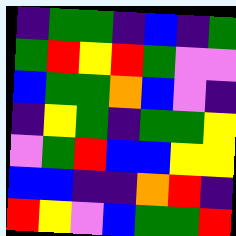[["indigo", "green", "green", "indigo", "blue", "indigo", "green"], ["green", "red", "yellow", "red", "green", "violet", "violet"], ["blue", "green", "green", "orange", "blue", "violet", "indigo"], ["indigo", "yellow", "green", "indigo", "green", "green", "yellow"], ["violet", "green", "red", "blue", "blue", "yellow", "yellow"], ["blue", "blue", "indigo", "indigo", "orange", "red", "indigo"], ["red", "yellow", "violet", "blue", "green", "green", "red"]]